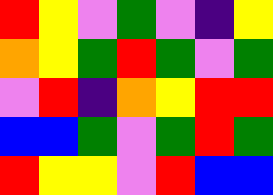[["red", "yellow", "violet", "green", "violet", "indigo", "yellow"], ["orange", "yellow", "green", "red", "green", "violet", "green"], ["violet", "red", "indigo", "orange", "yellow", "red", "red"], ["blue", "blue", "green", "violet", "green", "red", "green"], ["red", "yellow", "yellow", "violet", "red", "blue", "blue"]]